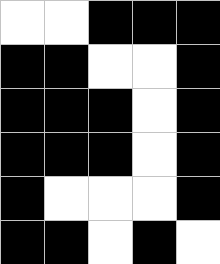[["white", "white", "black", "black", "black"], ["black", "black", "white", "white", "black"], ["black", "black", "black", "white", "black"], ["black", "black", "black", "white", "black"], ["black", "white", "white", "white", "black"], ["black", "black", "white", "black", "white"]]